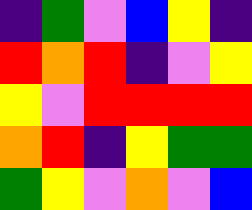[["indigo", "green", "violet", "blue", "yellow", "indigo"], ["red", "orange", "red", "indigo", "violet", "yellow"], ["yellow", "violet", "red", "red", "red", "red"], ["orange", "red", "indigo", "yellow", "green", "green"], ["green", "yellow", "violet", "orange", "violet", "blue"]]